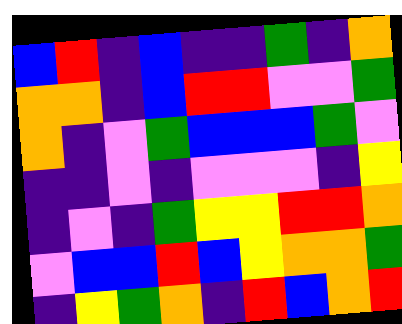[["blue", "red", "indigo", "blue", "indigo", "indigo", "green", "indigo", "orange"], ["orange", "orange", "indigo", "blue", "red", "red", "violet", "violet", "green"], ["orange", "indigo", "violet", "green", "blue", "blue", "blue", "green", "violet"], ["indigo", "indigo", "violet", "indigo", "violet", "violet", "violet", "indigo", "yellow"], ["indigo", "violet", "indigo", "green", "yellow", "yellow", "red", "red", "orange"], ["violet", "blue", "blue", "red", "blue", "yellow", "orange", "orange", "green"], ["indigo", "yellow", "green", "orange", "indigo", "red", "blue", "orange", "red"]]